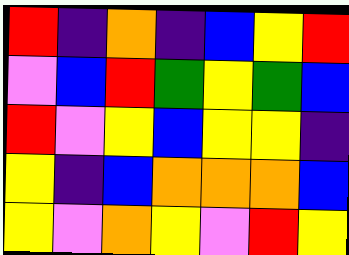[["red", "indigo", "orange", "indigo", "blue", "yellow", "red"], ["violet", "blue", "red", "green", "yellow", "green", "blue"], ["red", "violet", "yellow", "blue", "yellow", "yellow", "indigo"], ["yellow", "indigo", "blue", "orange", "orange", "orange", "blue"], ["yellow", "violet", "orange", "yellow", "violet", "red", "yellow"]]